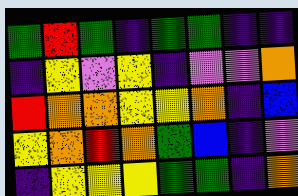[["green", "red", "green", "indigo", "green", "green", "indigo", "indigo"], ["indigo", "yellow", "violet", "yellow", "indigo", "violet", "violet", "orange"], ["red", "orange", "orange", "yellow", "yellow", "orange", "indigo", "blue"], ["yellow", "orange", "red", "orange", "green", "blue", "indigo", "violet"], ["indigo", "yellow", "yellow", "yellow", "green", "green", "indigo", "orange"]]